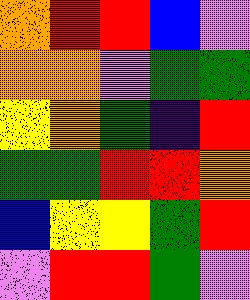[["orange", "red", "red", "blue", "violet"], ["orange", "orange", "violet", "green", "green"], ["yellow", "orange", "green", "indigo", "red"], ["green", "green", "red", "red", "orange"], ["blue", "yellow", "yellow", "green", "red"], ["violet", "red", "red", "green", "violet"]]